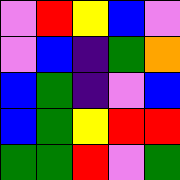[["violet", "red", "yellow", "blue", "violet"], ["violet", "blue", "indigo", "green", "orange"], ["blue", "green", "indigo", "violet", "blue"], ["blue", "green", "yellow", "red", "red"], ["green", "green", "red", "violet", "green"]]